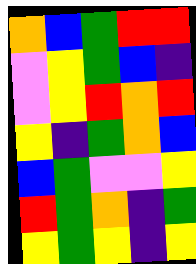[["orange", "blue", "green", "red", "red"], ["violet", "yellow", "green", "blue", "indigo"], ["violet", "yellow", "red", "orange", "red"], ["yellow", "indigo", "green", "orange", "blue"], ["blue", "green", "violet", "violet", "yellow"], ["red", "green", "orange", "indigo", "green"], ["yellow", "green", "yellow", "indigo", "yellow"]]